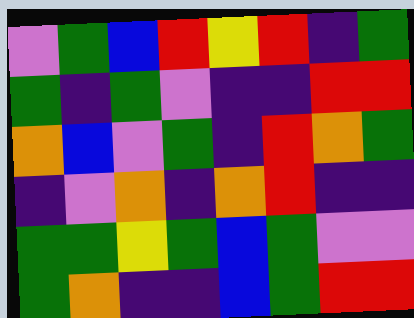[["violet", "green", "blue", "red", "yellow", "red", "indigo", "green"], ["green", "indigo", "green", "violet", "indigo", "indigo", "red", "red"], ["orange", "blue", "violet", "green", "indigo", "red", "orange", "green"], ["indigo", "violet", "orange", "indigo", "orange", "red", "indigo", "indigo"], ["green", "green", "yellow", "green", "blue", "green", "violet", "violet"], ["green", "orange", "indigo", "indigo", "blue", "green", "red", "red"]]